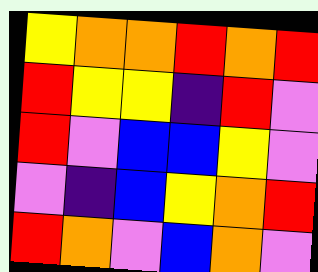[["yellow", "orange", "orange", "red", "orange", "red"], ["red", "yellow", "yellow", "indigo", "red", "violet"], ["red", "violet", "blue", "blue", "yellow", "violet"], ["violet", "indigo", "blue", "yellow", "orange", "red"], ["red", "orange", "violet", "blue", "orange", "violet"]]